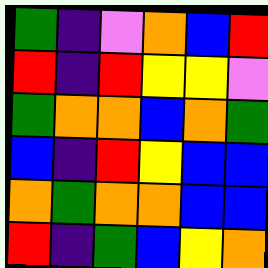[["green", "indigo", "violet", "orange", "blue", "red"], ["red", "indigo", "red", "yellow", "yellow", "violet"], ["green", "orange", "orange", "blue", "orange", "green"], ["blue", "indigo", "red", "yellow", "blue", "blue"], ["orange", "green", "orange", "orange", "blue", "blue"], ["red", "indigo", "green", "blue", "yellow", "orange"]]